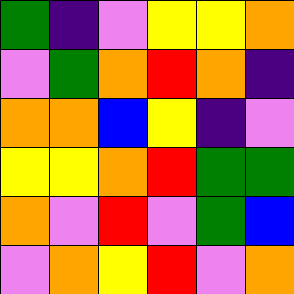[["green", "indigo", "violet", "yellow", "yellow", "orange"], ["violet", "green", "orange", "red", "orange", "indigo"], ["orange", "orange", "blue", "yellow", "indigo", "violet"], ["yellow", "yellow", "orange", "red", "green", "green"], ["orange", "violet", "red", "violet", "green", "blue"], ["violet", "orange", "yellow", "red", "violet", "orange"]]